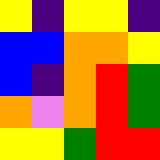[["yellow", "indigo", "yellow", "yellow", "indigo"], ["blue", "blue", "orange", "orange", "yellow"], ["blue", "indigo", "orange", "red", "green"], ["orange", "violet", "orange", "red", "green"], ["yellow", "yellow", "green", "red", "red"]]